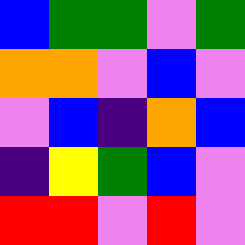[["blue", "green", "green", "violet", "green"], ["orange", "orange", "violet", "blue", "violet"], ["violet", "blue", "indigo", "orange", "blue"], ["indigo", "yellow", "green", "blue", "violet"], ["red", "red", "violet", "red", "violet"]]